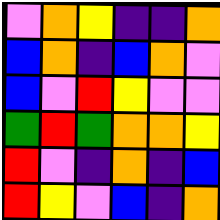[["violet", "orange", "yellow", "indigo", "indigo", "orange"], ["blue", "orange", "indigo", "blue", "orange", "violet"], ["blue", "violet", "red", "yellow", "violet", "violet"], ["green", "red", "green", "orange", "orange", "yellow"], ["red", "violet", "indigo", "orange", "indigo", "blue"], ["red", "yellow", "violet", "blue", "indigo", "orange"]]